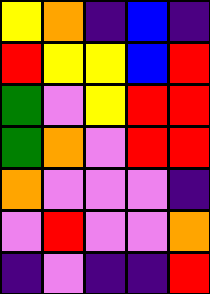[["yellow", "orange", "indigo", "blue", "indigo"], ["red", "yellow", "yellow", "blue", "red"], ["green", "violet", "yellow", "red", "red"], ["green", "orange", "violet", "red", "red"], ["orange", "violet", "violet", "violet", "indigo"], ["violet", "red", "violet", "violet", "orange"], ["indigo", "violet", "indigo", "indigo", "red"]]